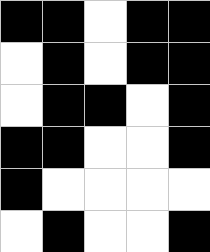[["black", "black", "white", "black", "black"], ["white", "black", "white", "black", "black"], ["white", "black", "black", "white", "black"], ["black", "black", "white", "white", "black"], ["black", "white", "white", "white", "white"], ["white", "black", "white", "white", "black"]]